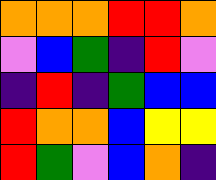[["orange", "orange", "orange", "red", "red", "orange"], ["violet", "blue", "green", "indigo", "red", "violet"], ["indigo", "red", "indigo", "green", "blue", "blue"], ["red", "orange", "orange", "blue", "yellow", "yellow"], ["red", "green", "violet", "blue", "orange", "indigo"]]